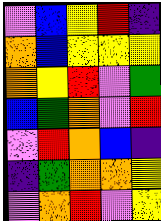[["violet", "blue", "yellow", "red", "indigo"], ["orange", "blue", "yellow", "yellow", "yellow"], ["orange", "yellow", "red", "violet", "green"], ["blue", "green", "orange", "violet", "red"], ["violet", "red", "orange", "blue", "indigo"], ["indigo", "green", "orange", "orange", "yellow"], ["violet", "orange", "red", "violet", "yellow"]]